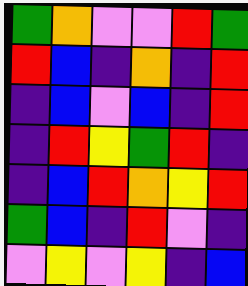[["green", "orange", "violet", "violet", "red", "green"], ["red", "blue", "indigo", "orange", "indigo", "red"], ["indigo", "blue", "violet", "blue", "indigo", "red"], ["indigo", "red", "yellow", "green", "red", "indigo"], ["indigo", "blue", "red", "orange", "yellow", "red"], ["green", "blue", "indigo", "red", "violet", "indigo"], ["violet", "yellow", "violet", "yellow", "indigo", "blue"]]